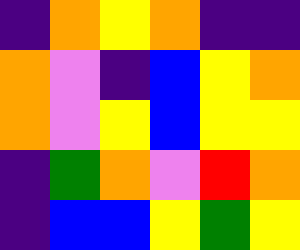[["indigo", "orange", "yellow", "orange", "indigo", "indigo"], ["orange", "violet", "indigo", "blue", "yellow", "orange"], ["orange", "violet", "yellow", "blue", "yellow", "yellow"], ["indigo", "green", "orange", "violet", "red", "orange"], ["indigo", "blue", "blue", "yellow", "green", "yellow"]]